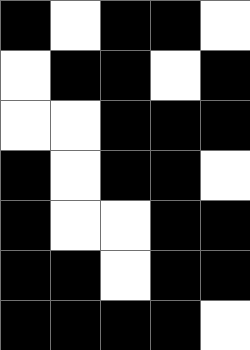[["black", "white", "black", "black", "white"], ["white", "black", "black", "white", "black"], ["white", "white", "black", "black", "black"], ["black", "white", "black", "black", "white"], ["black", "white", "white", "black", "black"], ["black", "black", "white", "black", "black"], ["black", "black", "black", "black", "white"]]